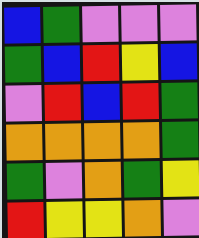[["blue", "green", "violet", "violet", "violet"], ["green", "blue", "red", "yellow", "blue"], ["violet", "red", "blue", "red", "green"], ["orange", "orange", "orange", "orange", "green"], ["green", "violet", "orange", "green", "yellow"], ["red", "yellow", "yellow", "orange", "violet"]]